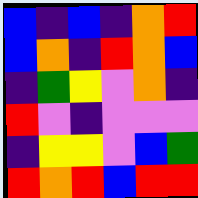[["blue", "indigo", "blue", "indigo", "orange", "red"], ["blue", "orange", "indigo", "red", "orange", "blue"], ["indigo", "green", "yellow", "violet", "orange", "indigo"], ["red", "violet", "indigo", "violet", "violet", "violet"], ["indigo", "yellow", "yellow", "violet", "blue", "green"], ["red", "orange", "red", "blue", "red", "red"]]